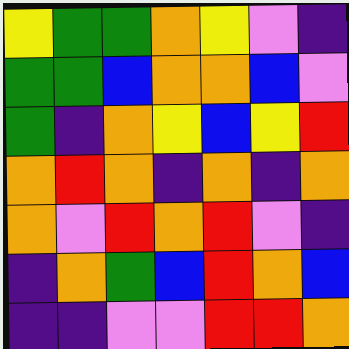[["yellow", "green", "green", "orange", "yellow", "violet", "indigo"], ["green", "green", "blue", "orange", "orange", "blue", "violet"], ["green", "indigo", "orange", "yellow", "blue", "yellow", "red"], ["orange", "red", "orange", "indigo", "orange", "indigo", "orange"], ["orange", "violet", "red", "orange", "red", "violet", "indigo"], ["indigo", "orange", "green", "blue", "red", "orange", "blue"], ["indigo", "indigo", "violet", "violet", "red", "red", "orange"]]